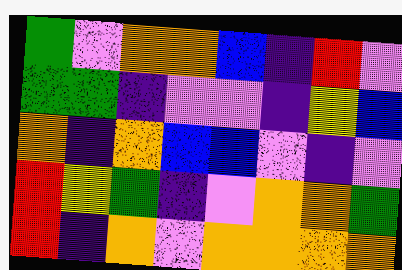[["green", "violet", "orange", "orange", "blue", "indigo", "red", "violet"], ["green", "green", "indigo", "violet", "violet", "indigo", "yellow", "blue"], ["orange", "indigo", "orange", "blue", "blue", "violet", "indigo", "violet"], ["red", "yellow", "green", "indigo", "violet", "orange", "orange", "green"], ["red", "indigo", "orange", "violet", "orange", "orange", "orange", "orange"]]